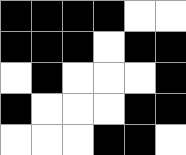[["black", "black", "black", "black", "white", "white"], ["black", "black", "black", "white", "black", "black"], ["white", "black", "white", "white", "white", "black"], ["black", "white", "white", "white", "black", "black"], ["white", "white", "white", "black", "black", "white"]]